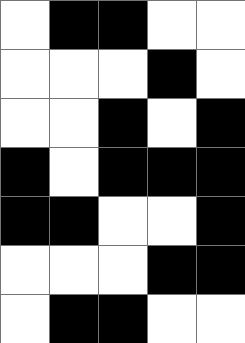[["white", "black", "black", "white", "white"], ["white", "white", "white", "black", "white"], ["white", "white", "black", "white", "black"], ["black", "white", "black", "black", "black"], ["black", "black", "white", "white", "black"], ["white", "white", "white", "black", "black"], ["white", "black", "black", "white", "white"]]